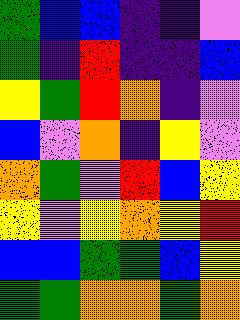[["green", "blue", "blue", "indigo", "indigo", "violet"], ["green", "indigo", "red", "indigo", "indigo", "blue"], ["yellow", "green", "red", "orange", "indigo", "violet"], ["blue", "violet", "orange", "indigo", "yellow", "violet"], ["orange", "green", "violet", "red", "blue", "yellow"], ["yellow", "violet", "yellow", "orange", "yellow", "red"], ["blue", "blue", "green", "green", "blue", "yellow"], ["green", "green", "orange", "orange", "green", "orange"]]